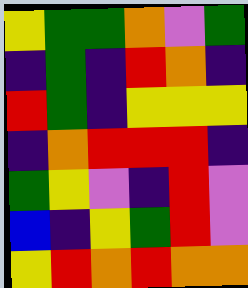[["yellow", "green", "green", "orange", "violet", "green"], ["indigo", "green", "indigo", "red", "orange", "indigo"], ["red", "green", "indigo", "yellow", "yellow", "yellow"], ["indigo", "orange", "red", "red", "red", "indigo"], ["green", "yellow", "violet", "indigo", "red", "violet"], ["blue", "indigo", "yellow", "green", "red", "violet"], ["yellow", "red", "orange", "red", "orange", "orange"]]